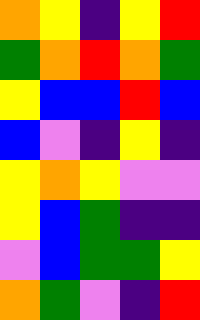[["orange", "yellow", "indigo", "yellow", "red"], ["green", "orange", "red", "orange", "green"], ["yellow", "blue", "blue", "red", "blue"], ["blue", "violet", "indigo", "yellow", "indigo"], ["yellow", "orange", "yellow", "violet", "violet"], ["yellow", "blue", "green", "indigo", "indigo"], ["violet", "blue", "green", "green", "yellow"], ["orange", "green", "violet", "indigo", "red"]]